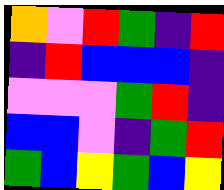[["orange", "violet", "red", "green", "indigo", "red"], ["indigo", "red", "blue", "blue", "blue", "indigo"], ["violet", "violet", "violet", "green", "red", "indigo"], ["blue", "blue", "violet", "indigo", "green", "red"], ["green", "blue", "yellow", "green", "blue", "yellow"]]